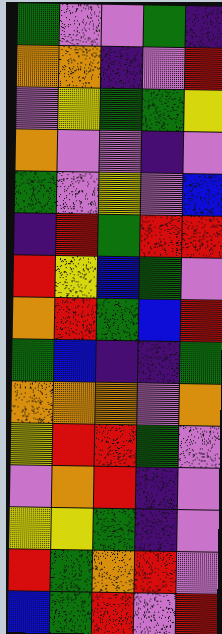[["green", "violet", "violet", "green", "indigo"], ["orange", "orange", "indigo", "violet", "red"], ["violet", "yellow", "green", "green", "yellow"], ["orange", "violet", "violet", "indigo", "violet"], ["green", "violet", "yellow", "violet", "blue"], ["indigo", "red", "green", "red", "red"], ["red", "yellow", "blue", "green", "violet"], ["orange", "red", "green", "blue", "red"], ["green", "blue", "indigo", "indigo", "green"], ["orange", "orange", "orange", "violet", "orange"], ["yellow", "red", "red", "green", "violet"], ["violet", "orange", "red", "indigo", "violet"], ["yellow", "yellow", "green", "indigo", "violet"], ["red", "green", "orange", "red", "violet"], ["blue", "green", "red", "violet", "red"]]